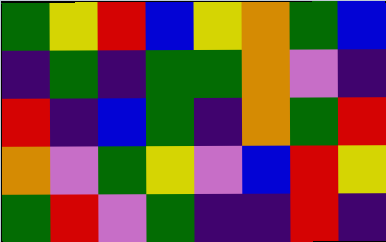[["green", "yellow", "red", "blue", "yellow", "orange", "green", "blue"], ["indigo", "green", "indigo", "green", "green", "orange", "violet", "indigo"], ["red", "indigo", "blue", "green", "indigo", "orange", "green", "red"], ["orange", "violet", "green", "yellow", "violet", "blue", "red", "yellow"], ["green", "red", "violet", "green", "indigo", "indigo", "red", "indigo"]]